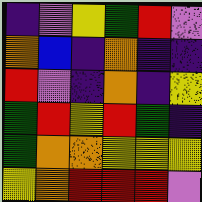[["indigo", "violet", "yellow", "green", "red", "violet"], ["orange", "blue", "indigo", "orange", "indigo", "indigo"], ["red", "violet", "indigo", "orange", "indigo", "yellow"], ["green", "red", "yellow", "red", "green", "indigo"], ["green", "orange", "orange", "yellow", "yellow", "yellow"], ["yellow", "orange", "red", "red", "red", "violet"]]